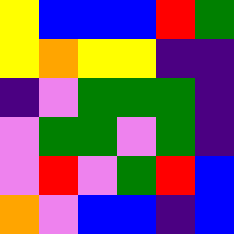[["yellow", "blue", "blue", "blue", "red", "green"], ["yellow", "orange", "yellow", "yellow", "indigo", "indigo"], ["indigo", "violet", "green", "green", "green", "indigo"], ["violet", "green", "green", "violet", "green", "indigo"], ["violet", "red", "violet", "green", "red", "blue"], ["orange", "violet", "blue", "blue", "indigo", "blue"]]